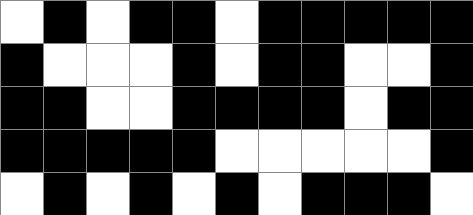[["white", "black", "white", "black", "black", "white", "black", "black", "black", "black", "black"], ["black", "white", "white", "white", "black", "white", "black", "black", "white", "white", "black"], ["black", "black", "white", "white", "black", "black", "black", "black", "white", "black", "black"], ["black", "black", "black", "black", "black", "white", "white", "white", "white", "white", "black"], ["white", "black", "white", "black", "white", "black", "white", "black", "black", "black", "white"]]